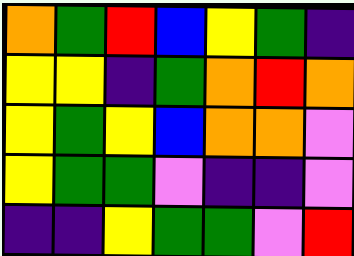[["orange", "green", "red", "blue", "yellow", "green", "indigo"], ["yellow", "yellow", "indigo", "green", "orange", "red", "orange"], ["yellow", "green", "yellow", "blue", "orange", "orange", "violet"], ["yellow", "green", "green", "violet", "indigo", "indigo", "violet"], ["indigo", "indigo", "yellow", "green", "green", "violet", "red"]]